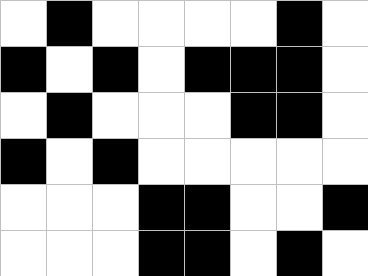[["white", "black", "white", "white", "white", "white", "black", "white"], ["black", "white", "black", "white", "black", "black", "black", "white"], ["white", "black", "white", "white", "white", "black", "black", "white"], ["black", "white", "black", "white", "white", "white", "white", "white"], ["white", "white", "white", "black", "black", "white", "white", "black"], ["white", "white", "white", "black", "black", "white", "black", "white"]]